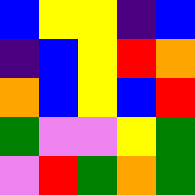[["blue", "yellow", "yellow", "indigo", "blue"], ["indigo", "blue", "yellow", "red", "orange"], ["orange", "blue", "yellow", "blue", "red"], ["green", "violet", "violet", "yellow", "green"], ["violet", "red", "green", "orange", "green"]]